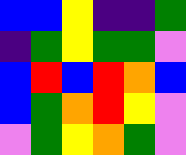[["blue", "blue", "yellow", "indigo", "indigo", "green"], ["indigo", "green", "yellow", "green", "green", "violet"], ["blue", "red", "blue", "red", "orange", "blue"], ["blue", "green", "orange", "red", "yellow", "violet"], ["violet", "green", "yellow", "orange", "green", "violet"]]